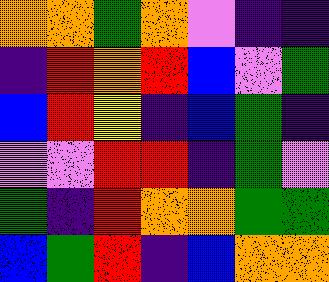[["orange", "orange", "green", "orange", "violet", "indigo", "indigo"], ["indigo", "red", "orange", "red", "blue", "violet", "green"], ["blue", "red", "yellow", "indigo", "blue", "green", "indigo"], ["violet", "violet", "red", "red", "indigo", "green", "violet"], ["green", "indigo", "red", "orange", "orange", "green", "green"], ["blue", "green", "red", "indigo", "blue", "orange", "orange"]]